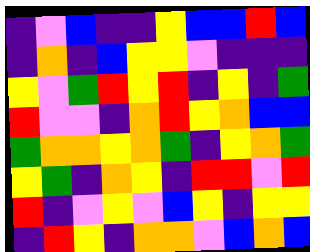[["indigo", "violet", "blue", "indigo", "indigo", "yellow", "blue", "blue", "red", "blue"], ["indigo", "orange", "indigo", "blue", "yellow", "yellow", "violet", "indigo", "indigo", "indigo"], ["yellow", "violet", "green", "red", "yellow", "red", "indigo", "yellow", "indigo", "green"], ["red", "violet", "violet", "indigo", "orange", "red", "yellow", "orange", "blue", "blue"], ["green", "orange", "orange", "yellow", "orange", "green", "indigo", "yellow", "orange", "green"], ["yellow", "green", "indigo", "orange", "yellow", "indigo", "red", "red", "violet", "red"], ["red", "indigo", "violet", "yellow", "violet", "blue", "yellow", "indigo", "yellow", "yellow"], ["indigo", "red", "yellow", "indigo", "orange", "orange", "violet", "blue", "orange", "blue"]]